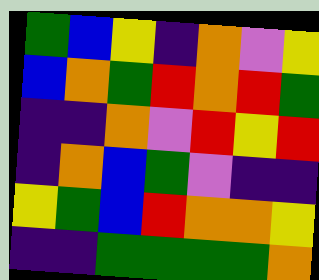[["green", "blue", "yellow", "indigo", "orange", "violet", "yellow"], ["blue", "orange", "green", "red", "orange", "red", "green"], ["indigo", "indigo", "orange", "violet", "red", "yellow", "red"], ["indigo", "orange", "blue", "green", "violet", "indigo", "indigo"], ["yellow", "green", "blue", "red", "orange", "orange", "yellow"], ["indigo", "indigo", "green", "green", "green", "green", "orange"]]